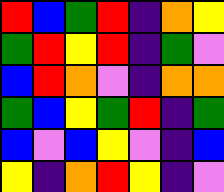[["red", "blue", "green", "red", "indigo", "orange", "yellow"], ["green", "red", "yellow", "red", "indigo", "green", "violet"], ["blue", "red", "orange", "violet", "indigo", "orange", "orange"], ["green", "blue", "yellow", "green", "red", "indigo", "green"], ["blue", "violet", "blue", "yellow", "violet", "indigo", "blue"], ["yellow", "indigo", "orange", "red", "yellow", "indigo", "violet"]]